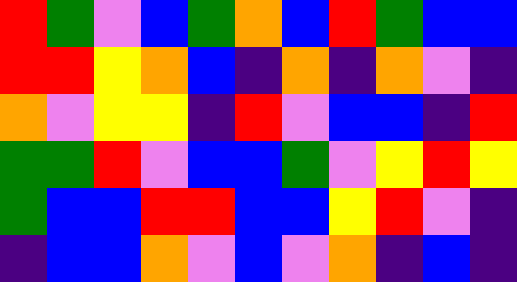[["red", "green", "violet", "blue", "green", "orange", "blue", "red", "green", "blue", "blue"], ["red", "red", "yellow", "orange", "blue", "indigo", "orange", "indigo", "orange", "violet", "indigo"], ["orange", "violet", "yellow", "yellow", "indigo", "red", "violet", "blue", "blue", "indigo", "red"], ["green", "green", "red", "violet", "blue", "blue", "green", "violet", "yellow", "red", "yellow"], ["green", "blue", "blue", "red", "red", "blue", "blue", "yellow", "red", "violet", "indigo"], ["indigo", "blue", "blue", "orange", "violet", "blue", "violet", "orange", "indigo", "blue", "indigo"]]